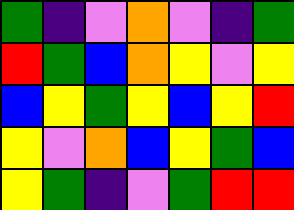[["green", "indigo", "violet", "orange", "violet", "indigo", "green"], ["red", "green", "blue", "orange", "yellow", "violet", "yellow"], ["blue", "yellow", "green", "yellow", "blue", "yellow", "red"], ["yellow", "violet", "orange", "blue", "yellow", "green", "blue"], ["yellow", "green", "indigo", "violet", "green", "red", "red"]]